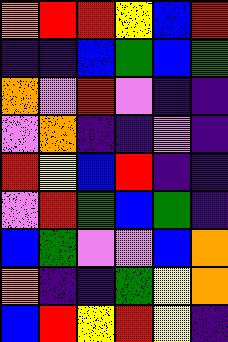[["orange", "red", "red", "yellow", "blue", "red"], ["indigo", "indigo", "blue", "green", "blue", "green"], ["orange", "violet", "red", "violet", "indigo", "indigo"], ["violet", "orange", "indigo", "indigo", "violet", "indigo"], ["red", "yellow", "blue", "red", "indigo", "indigo"], ["violet", "red", "green", "blue", "green", "indigo"], ["blue", "green", "violet", "violet", "blue", "orange"], ["orange", "indigo", "indigo", "green", "yellow", "orange"], ["blue", "red", "yellow", "red", "yellow", "indigo"]]